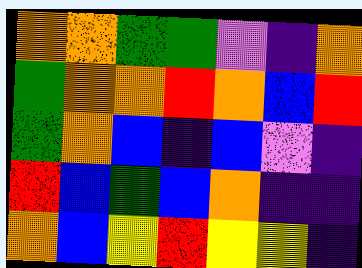[["orange", "orange", "green", "green", "violet", "indigo", "orange"], ["green", "orange", "orange", "red", "orange", "blue", "red"], ["green", "orange", "blue", "indigo", "blue", "violet", "indigo"], ["red", "blue", "green", "blue", "orange", "indigo", "indigo"], ["orange", "blue", "yellow", "red", "yellow", "yellow", "indigo"]]